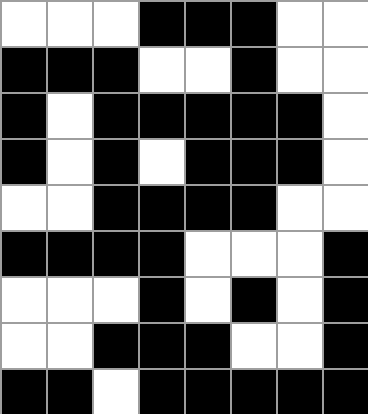[["white", "white", "white", "black", "black", "black", "white", "white"], ["black", "black", "black", "white", "white", "black", "white", "white"], ["black", "white", "black", "black", "black", "black", "black", "white"], ["black", "white", "black", "white", "black", "black", "black", "white"], ["white", "white", "black", "black", "black", "black", "white", "white"], ["black", "black", "black", "black", "white", "white", "white", "black"], ["white", "white", "white", "black", "white", "black", "white", "black"], ["white", "white", "black", "black", "black", "white", "white", "black"], ["black", "black", "white", "black", "black", "black", "black", "black"]]